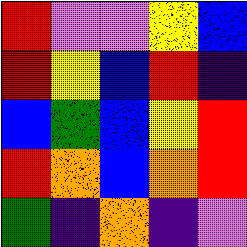[["red", "violet", "violet", "yellow", "blue"], ["red", "yellow", "blue", "red", "indigo"], ["blue", "green", "blue", "yellow", "red"], ["red", "orange", "blue", "orange", "red"], ["green", "indigo", "orange", "indigo", "violet"]]